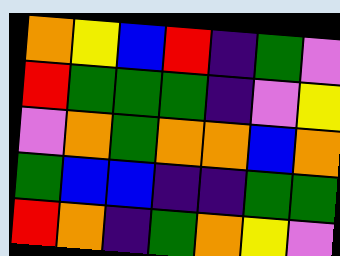[["orange", "yellow", "blue", "red", "indigo", "green", "violet"], ["red", "green", "green", "green", "indigo", "violet", "yellow"], ["violet", "orange", "green", "orange", "orange", "blue", "orange"], ["green", "blue", "blue", "indigo", "indigo", "green", "green"], ["red", "orange", "indigo", "green", "orange", "yellow", "violet"]]